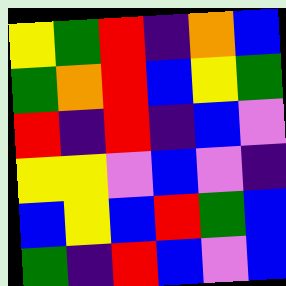[["yellow", "green", "red", "indigo", "orange", "blue"], ["green", "orange", "red", "blue", "yellow", "green"], ["red", "indigo", "red", "indigo", "blue", "violet"], ["yellow", "yellow", "violet", "blue", "violet", "indigo"], ["blue", "yellow", "blue", "red", "green", "blue"], ["green", "indigo", "red", "blue", "violet", "blue"]]